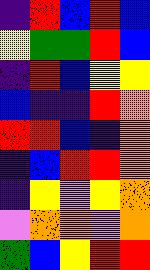[["indigo", "red", "blue", "red", "blue"], ["yellow", "green", "green", "red", "blue"], ["indigo", "red", "blue", "yellow", "yellow"], ["blue", "indigo", "indigo", "red", "orange"], ["red", "red", "blue", "indigo", "orange"], ["indigo", "blue", "red", "red", "orange"], ["indigo", "yellow", "violet", "yellow", "orange"], ["violet", "orange", "orange", "violet", "orange"], ["green", "blue", "yellow", "red", "red"]]